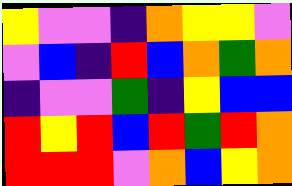[["yellow", "violet", "violet", "indigo", "orange", "yellow", "yellow", "violet"], ["violet", "blue", "indigo", "red", "blue", "orange", "green", "orange"], ["indigo", "violet", "violet", "green", "indigo", "yellow", "blue", "blue"], ["red", "yellow", "red", "blue", "red", "green", "red", "orange"], ["red", "red", "red", "violet", "orange", "blue", "yellow", "orange"]]